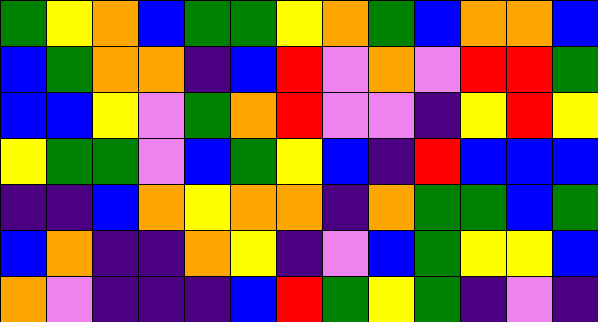[["green", "yellow", "orange", "blue", "green", "green", "yellow", "orange", "green", "blue", "orange", "orange", "blue"], ["blue", "green", "orange", "orange", "indigo", "blue", "red", "violet", "orange", "violet", "red", "red", "green"], ["blue", "blue", "yellow", "violet", "green", "orange", "red", "violet", "violet", "indigo", "yellow", "red", "yellow"], ["yellow", "green", "green", "violet", "blue", "green", "yellow", "blue", "indigo", "red", "blue", "blue", "blue"], ["indigo", "indigo", "blue", "orange", "yellow", "orange", "orange", "indigo", "orange", "green", "green", "blue", "green"], ["blue", "orange", "indigo", "indigo", "orange", "yellow", "indigo", "violet", "blue", "green", "yellow", "yellow", "blue"], ["orange", "violet", "indigo", "indigo", "indigo", "blue", "red", "green", "yellow", "green", "indigo", "violet", "indigo"]]